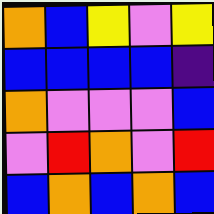[["orange", "blue", "yellow", "violet", "yellow"], ["blue", "blue", "blue", "blue", "indigo"], ["orange", "violet", "violet", "violet", "blue"], ["violet", "red", "orange", "violet", "red"], ["blue", "orange", "blue", "orange", "blue"]]